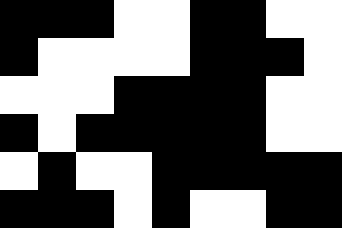[["black", "black", "black", "white", "white", "black", "black", "white", "white"], ["black", "white", "white", "white", "white", "black", "black", "black", "white"], ["white", "white", "white", "black", "black", "black", "black", "white", "white"], ["black", "white", "black", "black", "black", "black", "black", "white", "white"], ["white", "black", "white", "white", "black", "black", "black", "black", "black"], ["black", "black", "black", "white", "black", "white", "white", "black", "black"]]